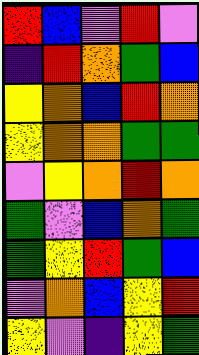[["red", "blue", "violet", "red", "violet"], ["indigo", "red", "orange", "green", "blue"], ["yellow", "orange", "blue", "red", "orange"], ["yellow", "orange", "orange", "green", "green"], ["violet", "yellow", "orange", "red", "orange"], ["green", "violet", "blue", "orange", "green"], ["green", "yellow", "red", "green", "blue"], ["violet", "orange", "blue", "yellow", "red"], ["yellow", "violet", "indigo", "yellow", "green"]]